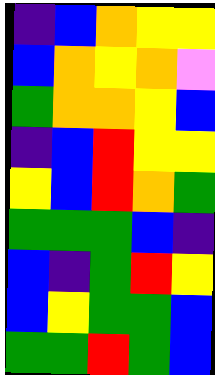[["indigo", "blue", "orange", "yellow", "yellow"], ["blue", "orange", "yellow", "orange", "violet"], ["green", "orange", "orange", "yellow", "blue"], ["indigo", "blue", "red", "yellow", "yellow"], ["yellow", "blue", "red", "orange", "green"], ["green", "green", "green", "blue", "indigo"], ["blue", "indigo", "green", "red", "yellow"], ["blue", "yellow", "green", "green", "blue"], ["green", "green", "red", "green", "blue"]]